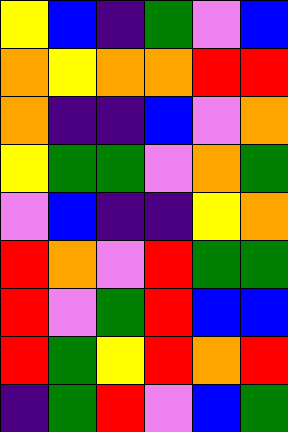[["yellow", "blue", "indigo", "green", "violet", "blue"], ["orange", "yellow", "orange", "orange", "red", "red"], ["orange", "indigo", "indigo", "blue", "violet", "orange"], ["yellow", "green", "green", "violet", "orange", "green"], ["violet", "blue", "indigo", "indigo", "yellow", "orange"], ["red", "orange", "violet", "red", "green", "green"], ["red", "violet", "green", "red", "blue", "blue"], ["red", "green", "yellow", "red", "orange", "red"], ["indigo", "green", "red", "violet", "blue", "green"]]